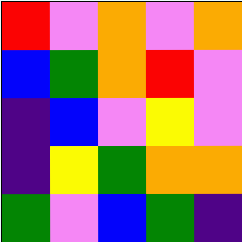[["red", "violet", "orange", "violet", "orange"], ["blue", "green", "orange", "red", "violet"], ["indigo", "blue", "violet", "yellow", "violet"], ["indigo", "yellow", "green", "orange", "orange"], ["green", "violet", "blue", "green", "indigo"]]